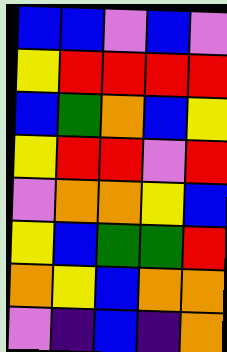[["blue", "blue", "violet", "blue", "violet"], ["yellow", "red", "red", "red", "red"], ["blue", "green", "orange", "blue", "yellow"], ["yellow", "red", "red", "violet", "red"], ["violet", "orange", "orange", "yellow", "blue"], ["yellow", "blue", "green", "green", "red"], ["orange", "yellow", "blue", "orange", "orange"], ["violet", "indigo", "blue", "indigo", "orange"]]